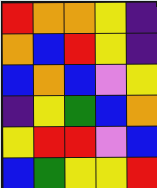[["red", "orange", "orange", "yellow", "indigo"], ["orange", "blue", "red", "yellow", "indigo"], ["blue", "orange", "blue", "violet", "yellow"], ["indigo", "yellow", "green", "blue", "orange"], ["yellow", "red", "red", "violet", "blue"], ["blue", "green", "yellow", "yellow", "red"]]